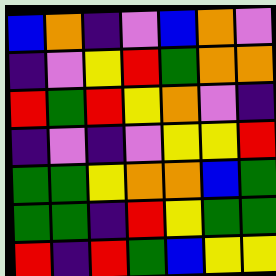[["blue", "orange", "indigo", "violet", "blue", "orange", "violet"], ["indigo", "violet", "yellow", "red", "green", "orange", "orange"], ["red", "green", "red", "yellow", "orange", "violet", "indigo"], ["indigo", "violet", "indigo", "violet", "yellow", "yellow", "red"], ["green", "green", "yellow", "orange", "orange", "blue", "green"], ["green", "green", "indigo", "red", "yellow", "green", "green"], ["red", "indigo", "red", "green", "blue", "yellow", "yellow"]]